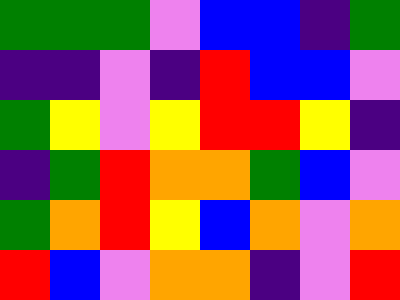[["green", "green", "green", "violet", "blue", "blue", "indigo", "green"], ["indigo", "indigo", "violet", "indigo", "red", "blue", "blue", "violet"], ["green", "yellow", "violet", "yellow", "red", "red", "yellow", "indigo"], ["indigo", "green", "red", "orange", "orange", "green", "blue", "violet"], ["green", "orange", "red", "yellow", "blue", "orange", "violet", "orange"], ["red", "blue", "violet", "orange", "orange", "indigo", "violet", "red"]]